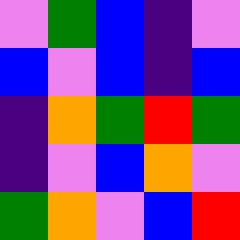[["violet", "green", "blue", "indigo", "violet"], ["blue", "violet", "blue", "indigo", "blue"], ["indigo", "orange", "green", "red", "green"], ["indigo", "violet", "blue", "orange", "violet"], ["green", "orange", "violet", "blue", "red"]]